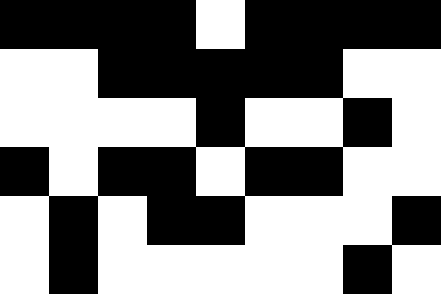[["black", "black", "black", "black", "white", "black", "black", "black", "black"], ["white", "white", "black", "black", "black", "black", "black", "white", "white"], ["white", "white", "white", "white", "black", "white", "white", "black", "white"], ["black", "white", "black", "black", "white", "black", "black", "white", "white"], ["white", "black", "white", "black", "black", "white", "white", "white", "black"], ["white", "black", "white", "white", "white", "white", "white", "black", "white"]]